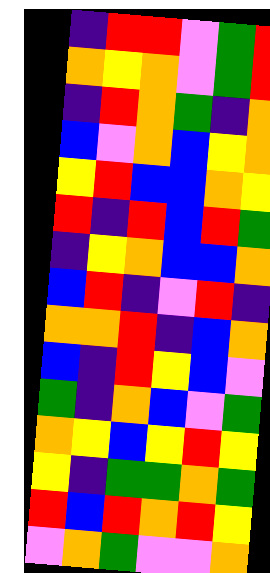[["indigo", "red", "red", "violet", "green", "red"], ["orange", "yellow", "orange", "violet", "green", "red"], ["indigo", "red", "orange", "green", "indigo", "orange"], ["blue", "violet", "orange", "blue", "yellow", "orange"], ["yellow", "red", "blue", "blue", "orange", "yellow"], ["red", "indigo", "red", "blue", "red", "green"], ["indigo", "yellow", "orange", "blue", "blue", "orange"], ["blue", "red", "indigo", "violet", "red", "indigo"], ["orange", "orange", "red", "indigo", "blue", "orange"], ["blue", "indigo", "red", "yellow", "blue", "violet"], ["green", "indigo", "orange", "blue", "violet", "green"], ["orange", "yellow", "blue", "yellow", "red", "yellow"], ["yellow", "indigo", "green", "green", "orange", "green"], ["red", "blue", "red", "orange", "red", "yellow"], ["violet", "orange", "green", "violet", "violet", "orange"]]